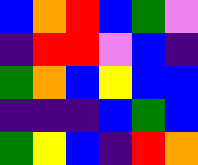[["blue", "orange", "red", "blue", "green", "violet"], ["indigo", "red", "red", "violet", "blue", "indigo"], ["green", "orange", "blue", "yellow", "blue", "blue"], ["indigo", "indigo", "indigo", "blue", "green", "blue"], ["green", "yellow", "blue", "indigo", "red", "orange"]]